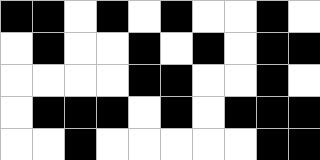[["black", "black", "white", "black", "white", "black", "white", "white", "black", "white"], ["white", "black", "white", "white", "black", "white", "black", "white", "black", "black"], ["white", "white", "white", "white", "black", "black", "white", "white", "black", "white"], ["white", "black", "black", "black", "white", "black", "white", "black", "black", "black"], ["white", "white", "black", "white", "white", "white", "white", "white", "black", "black"]]